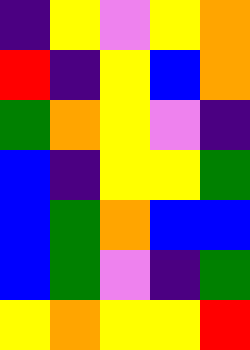[["indigo", "yellow", "violet", "yellow", "orange"], ["red", "indigo", "yellow", "blue", "orange"], ["green", "orange", "yellow", "violet", "indigo"], ["blue", "indigo", "yellow", "yellow", "green"], ["blue", "green", "orange", "blue", "blue"], ["blue", "green", "violet", "indigo", "green"], ["yellow", "orange", "yellow", "yellow", "red"]]